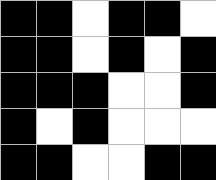[["black", "black", "white", "black", "black", "white"], ["black", "black", "white", "black", "white", "black"], ["black", "black", "black", "white", "white", "black"], ["black", "white", "black", "white", "white", "white"], ["black", "black", "white", "white", "black", "black"]]